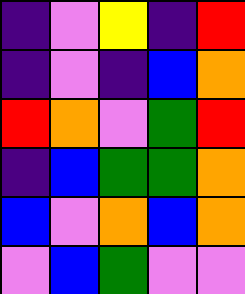[["indigo", "violet", "yellow", "indigo", "red"], ["indigo", "violet", "indigo", "blue", "orange"], ["red", "orange", "violet", "green", "red"], ["indigo", "blue", "green", "green", "orange"], ["blue", "violet", "orange", "blue", "orange"], ["violet", "blue", "green", "violet", "violet"]]